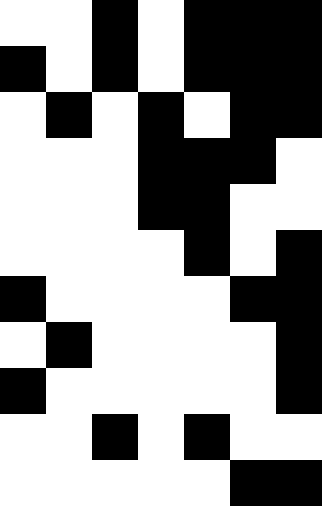[["white", "white", "black", "white", "black", "black", "black"], ["black", "white", "black", "white", "black", "black", "black"], ["white", "black", "white", "black", "white", "black", "black"], ["white", "white", "white", "black", "black", "black", "white"], ["white", "white", "white", "black", "black", "white", "white"], ["white", "white", "white", "white", "black", "white", "black"], ["black", "white", "white", "white", "white", "black", "black"], ["white", "black", "white", "white", "white", "white", "black"], ["black", "white", "white", "white", "white", "white", "black"], ["white", "white", "black", "white", "black", "white", "white"], ["white", "white", "white", "white", "white", "black", "black"]]